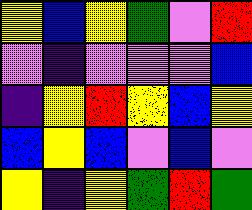[["yellow", "blue", "yellow", "green", "violet", "red"], ["violet", "indigo", "violet", "violet", "violet", "blue"], ["indigo", "yellow", "red", "yellow", "blue", "yellow"], ["blue", "yellow", "blue", "violet", "blue", "violet"], ["yellow", "indigo", "yellow", "green", "red", "green"]]